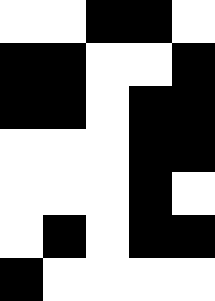[["white", "white", "black", "black", "white"], ["black", "black", "white", "white", "black"], ["black", "black", "white", "black", "black"], ["white", "white", "white", "black", "black"], ["white", "white", "white", "black", "white"], ["white", "black", "white", "black", "black"], ["black", "white", "white", "white", "white"]]